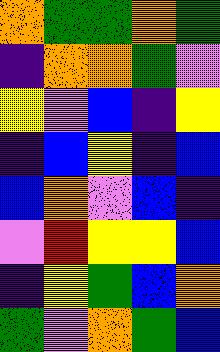[["orange", "green", "green", "orange", "green"], ["indigo", "orange", "orange", "green", "violet"], ["yellow", "violet", "blue", "indigo", "yellow"], ["indigo", "blue", "yellow", "indigo", "blue"], ["blue", "orange", "violet", "blue", "indigo"], ["violet", "red", "yellow", "yellow", "blue"], ["indigo", "yellow", "green", "blue", "orange"], ["green", "violet", "orange", "green", "blue"]]